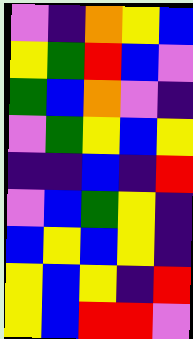[["violet", "indigo", "orange", "yellow", "blue"], ["yellow", "green", "red", "blue", "violet"], ["green", "blue", "orange", "violet", "indigo"], ["violet", "green", "yellow", "blue", "yellow"], ["indigo", "indigo", "blue", "indigo", "red"], ["violet", "blue", "green", "yellow", "indigo"], ["blue", "yellow", "blue", "yellow", "indigo"], ["yellow", "blue", "yellow", "indigo", "red"], ["yellow", "blue", "red", "red", "violet"]]